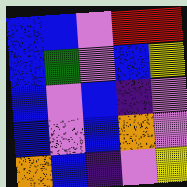[["blue", "blue", "violet", "red", "red"], ["blue", "green", "violet", "blue", "yellow"], ["blue", "violet", "blue", "indigo", "violet"], ["blue", "violet", "blue", "orange", "violet"], ["orange", "blue", "indigo", "violet", "yellow"]]